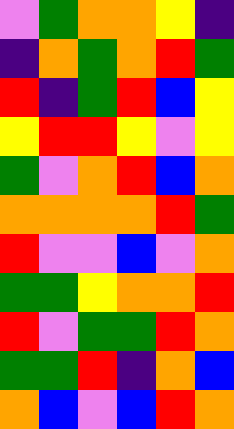[["violet", "green", "orange", "orange", "yellow", "indigo"], ["indigo", "orange", "green", "orange", "red", "green"], ["red", "indigo", "green", "red", "blue", "yellow"], ["yellow", "red", "red", "yellow", "violet", "yellow"], ["green", "violet", "orange", "red", "blue", "orange"], ["orange", "orange", "orange", "orange", "red", "green"], ["red", "violet", "violet", "blue", "violet", "orange"], ["green", "green", "yellow", "orange", "orange", "red"], ["red", "violet", "green", "green", "red", "orange"], ["green", "green", "red", "indigo", "orange", "blue"], ["orange", "blue", "violet", "blue", "red", "orange"]]